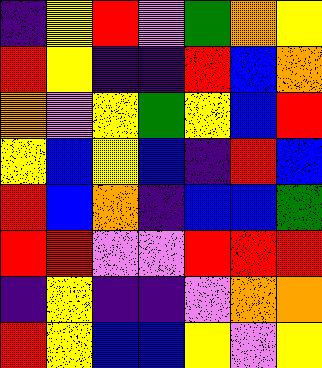[["indigo", "yellow", "red", "violet", "green", "orange", "yellow"], ["red", "yellow", "indigo", "indigo", "red", "blue", "orange"], ["orange", "violet", "yellow", "green", "yellow", "blue", "red"], ["yellow", "blue", "yellow", "blue", "indigo", "red", "blue"], ["red", "blue", "orange", "indigo", "blue", "blue", "green"], ["red", "red", "violet", "violet", "red", "red", "red"], ["indigo", "yellow", "indigo", "indigo", "violet", "orange", "orange"], ["red", "yellow", "blue", "blue", "yellow", "violet", "yellow"]]